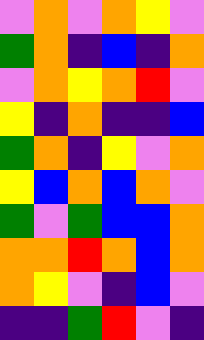[["violet", "orange", "violet", "orange", "yellow", "violet"], ["green", "orange", "indigo", "blue", "indigo", "orange"], ["violet", "orange", "yellow", "orange", "red", "violet"], ["yellow", "indigo", "orange", "indigo", "indigo", "blue"], ["green", "orange", "indigo", "yellow", "violet", "orange"], ["yellow", "blue", "orange", "blue", "orange", "violet"], ["green", "violet", "green", "blue", "blue", "orange"], ["orange", "orange", "red", "orange", "blue", "orange"], ["orange", "yellow", "violet", "indigo", "blue", "violet"], ["indigo", "indigo", "green", "red", "violet", "indigo"]]